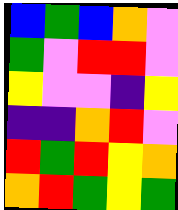[["blue", "green", "blue", "orange", "violet"], ["green", "violet", "red", "red", "violet"], ["yellow", "violet", "violet", "indigo", "yellow"], ["indigo", "indigo", "orange", "red", "violet"], ["red", "green", "red", "yellow", "orange"], ["orange", "red", "green", "yellow", "green"]]